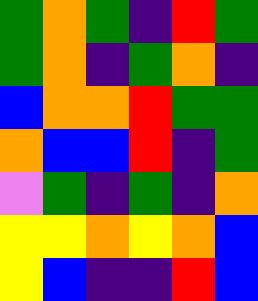[["green", "orange", "green", "indigo", "red", "green"], ["green", "orange", "indigo", "green", "orange", "indigo"], ["blue", "orange", "orange", "red", "green", "green"], ["orange", "blue", "blue", "red", "indigo", "green"], ["violet", "green", "indigo", "green", "indigo", "orange"], ["yellow", "yellow", "orange", "yellow", "orange", "blue"], ["yellow", "blue", "indigo", "indigo", "red", "blue"]]